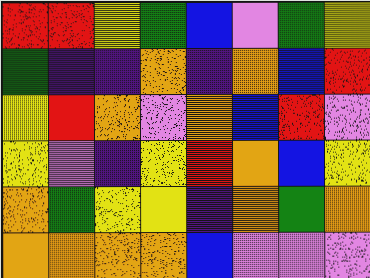[["red", "red", "yellow", "green", "blue", "violet", "green", "yellow"], ["green", "indigo", "indigo", "orange", "indigo", "orange", "blue", "red"], ["yellow", "red", "orange", "violet", "orange", "blue", "red", "violet"], ["yellow", "violet", "indigo", "yellow", "red", "orange", "blue", "yellow"], ["orange", "green", "yellow", "yellow", "indigo", "orange", "green", "orange"], ["orange", "orange", "orange", "orange", "blue", "violet", "violet", "violet"]]